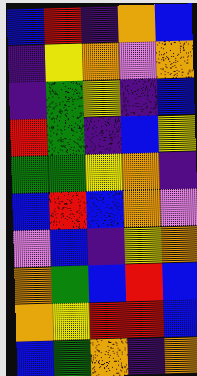[["blue", "red", "indigo", "orange", "blue"], ["indigo", "yellow", "orange", "violet", "orange"], ["indigo", "green", "yellow", "indigo", "blue"], ["red", "green", "indigo", "blue", "yellow"], ["green", "green", "yellow", "orange", "indigo"], ["blue", "red", "blue", "orange", "violet"], ["violet", "blue", "indigo", "yellow", "orange"], ["orange", "green", "blue", "red", "blue"], ["orange", "yellow", "red", "red", "blue"], ["blue", "green", "orange", "indigo", "orange"]]